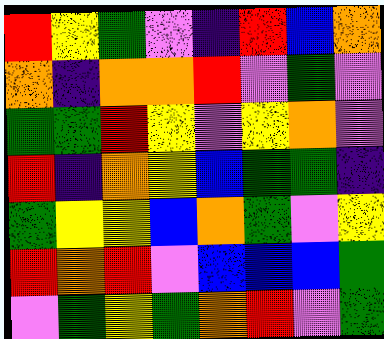[["red", "yellow", "green", "violet", "indigo", "red", "blue", "orange"], ["orange", "indigo", "orange", "orange", "red", "violet", "green", "violet"], ["green", "green", "red", "yellow", "violet", "yellow", "orange", "violet"], ["red", "indigo", "orange", "yellow", "blue", "green", "green", "indigo"], ["green", "yellow", "yellow", "blue", "orange", "green", "violet", "yellow"], ["red", "orange", "red", "violet", "blue", "blue", "blue", "green"], ["violet", "green", "yellow", "green", "orange", "red", "violet", "green"]]